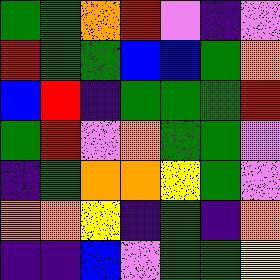[["green", "green", "orange", "red", "violet", "indigo", "violet"], ["red", "green", "green", "blue", "blue", "green", "orange"], ["blue", "red", "indigo", "green", "green", "green", "red"], ["green", "red", "violet", "orange", "green", "green", "violet"], ["indigo", "green", "orange", "orange", "yellow", "green", "violet"], ["orange", "orange", "yellow", "indigo", "green", "indigo", "orange"], ["indigo", "indigo", "blue", "violet", "green", "green", "yellow"]]